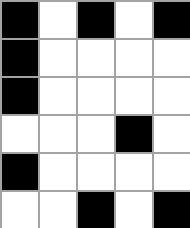[["black", "white", "black", "white", "black"], ["black", "white", "white", "white", "white"], ["black", "white", "white", "white", "white"], ["white", "white", "white", "black", "white"], ["black", "white", "white", "white", "white"], ["white", "white", "black", "white", "black"]]